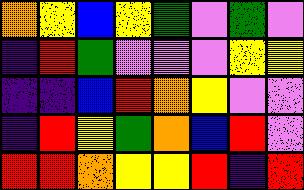[["orange", "yellow", "blue", "yellow", "green", "violet", "green", "violet"], ["indigo", "red", "green", "violet", "violet", "violet", "yellow", "yellow"], ["indigo", "indigo", "blue", "red", "orange", "yellow", "violet", "violet"], ["indigo", "red", "yellow", "green", "orange", "blue", "red", "violet"], ["red", "red", "orange", "yellow", "yellow", "red", "indigo", "red"]]